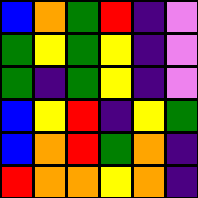[["blue", "orange", "green", "red", "indigo", "violet"], ["green", "yellow", "green", "yellow", "indigo", "violet"], ["green", "indigo", "green", "yellow", "indigo", "violet"], ["blue", "yellow", "red", "indigo", "yellow", "green"], ["blue", "orange", "red", "green", "orange", "indigo"], ["red", "orange", "orange", "yellow", "orange", "indigo"]]